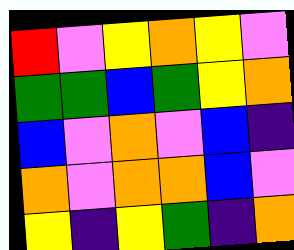[["red", "violet", "yellow", "orange", "yellow", "violet"], ["green", "green", "blue", "green", "yellow", "orange"], ["blue", "violet", "orange", "violet", "blue", "indigo"], ["orange", "violet", "orange", "orange", "blue", "violet"], ["yellow", "indigo", "yellow", "green", "indigo", "orange"]]